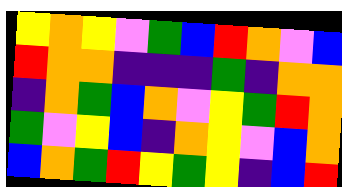[["yellow", "orange", "yellow", "violet", "green", "blue", "red", "orange", "violet", "blue"], ["red", "orange", "orange", "indigo", "indigo", "indigo", "green", "indigo", "orange", "orange"], ["indigo", "orange", "green", "blue", "orange", "violet", "yellow", "green", "red", "orange"], ["green", "violet", "yellow", "blue", "indigo", "orange", "yellow", "violet", "blue", "orange"], ["blue", "orange", "green", "red", "yellow", "green", "yellow", "indigo", "blue", "red"]]